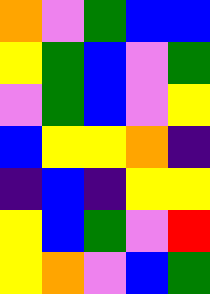[["orange", "violet", "green", "blue", "blue"], ["yellow", "green", "blue", "violet", "green"], ["violet", "green", "blue", "violet", "yellow"], ["blue", "yellow", "yellow", "orange", "indigo"], ["indigo", "blue", "indigo", "yellow", "yellow"], ["yellow", "blue", "green", "violet", "red"], ["yellow", "orange", "violet", "blue", "green"]]